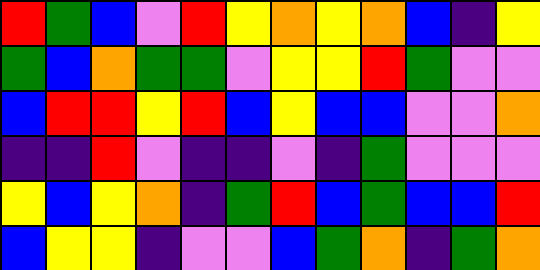[["red", "green", "blue", "violet", "red", "yellow", "orange", "yellow", "orange", "blue", "indigo", "yellow"], ["green", "blue", "orange", "green", "green", "violet", "yellow", "yellow", "red", "green", "violet", "violet"], ["blue", "red", "red", "yellow", "red", "blue", "yellow", "blue", "blue", "violet", "violet", "orange"], ["indigo", "indigo", "red", "violet", "indigo", "indigo", "violet", "indigo", "green", "violet", "violet", "violet"], ["yellow", "blue", "yellow", "orange", "indigo", "green", "red", "blue", "green", "blue", "blue", "red"], ["blue", "yellow", "yellow", "indigo", "violet", "violet", "blue", "green", "orange", "indigo", "green", "orange"]]